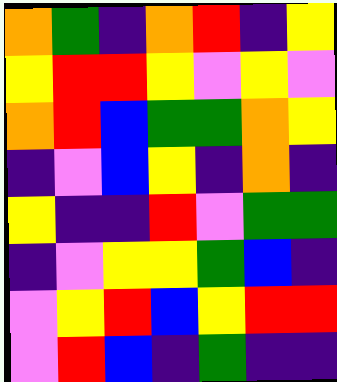[["orange", "green", "indigo", "orange", "red", "indigo", "yellow"], ["yellow", "red", "red", "yellow", "violet", "yellow", "violet"], ["orange", "red", "blue", "green", "green", "orange", "yellow"], ["indigo", "violet", "blue", "yellow", "indigo", "orange", "indigo"], ["yellow", "indigo", "indigo", "red", "violet", "green", "green"], ["indigo", "violet", "yellow", "yellow", "green", "blue", "indigo"], ["violet", "yellow", "red", "blue", "yellow", "red", "red"], ["violet", "red", "blue", "indigo", "green", "indigo", "indigo"]]